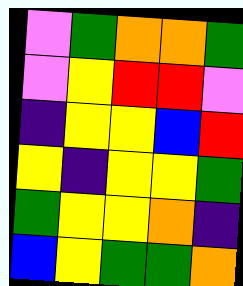[["violet", "green", "orange", "orange", "green"], ["violet", "yellow", "red", "red", "violet"], ["indigo", "yellow", "yellow", "blue", "red"], ["yellow", "indigo", "yellow", "yellow", "green"], ["green", "yellow", "yellow", "orange", "indigo"], ["blue", "yellow", "green", "green", "orange"]]